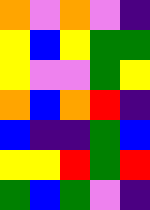[["orange", "violet", "orange", "violet", "indigo"], ["yellow", "blue", "yellow", "green", "green"], ["yellow", "violet", "violet", "green", "yellow"], ["orange", "blue", "orange", "red", "indigo"], ["blue", "indigo", "indigo", "green", "blue"], ["yellow", "yellow", "red", "green", "red"], ["green", "blue", "green", "violet", "indigo"]]